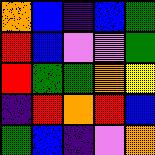[["orange", "blue", "indigo", "blue", "green"], ["red", "blue", "violet", "violet", "green"], ["red", "green", "green", "orange", "yellow"], ["indigo", "red", "orange", "red", "blue"], ["green", "blue", "indigo", "violet", "orange"]]